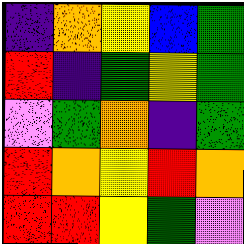[["indigo", "orange", "yellow", "blue", "green"], ["red", "indigo", "green", "yellow", "green"], ["violet", "green", "orange", "indigo", "green"], ["red", "orange", "yellow", "red", "orange"], ["red", "red", "yellow", "green", "violet"]]